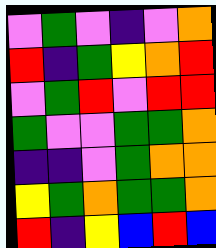[["violet", "green", "violet", "indigo", "violet", "orange"], ["red", "indigo", "green", "yellow", "orange", "red"], ["violet", "green", "red", "violet", "red", "red"], ["green", "violet", "violet", "green", "green", "orange"], ["indigo", "indigo", "violet", "green", "orange", "orange"], ["yellow", "green", "orange", "green", "green", "orange"], ["red", "indigo", "yellow", "blue", "red", "blue"]]